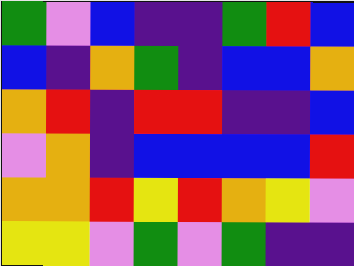[["green", "violet", "blue", "indigo", "indigo", "green", "red", "blue"], ["blue", "indigo", "orange", "green", "indigo", "blue", "blue", "orange"], ["orange", "red", "indigo", "red", "red", "indigo", "indigo", "blue"], ["violet", "orange", "indigo", "blue", "blue", "blue", "blue", "red"], ["orange", "orange", "red", "yellow", "red", "orange", "yellow", "violet"], ["yellow", "yellow", "violet", "green", "violet", "green", "indigo", "indigo"]]